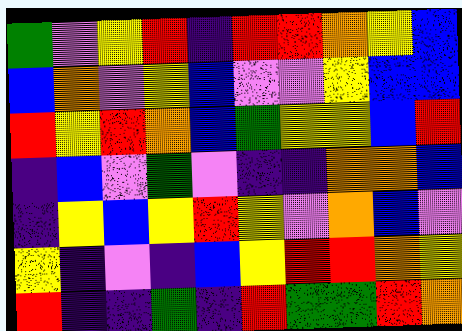[["green", "violet", "yellow", "red", "indigo", "red", "red", "orange", "yellow", "blue"], ["blue", "orange", "violet", "yellow", "blue", "violet", "violet", "yellow", "blue", "blue"], ["red", "yellow", "red", "orange", "blue", "green", "yellow", "yellow", "blue", "red"], ["indigo", "blue", "violet", "green", "violet", "indigo", "indigo", "orange", "orange", "blue"], ["indigo", "yellow", "blue", "yellow", "red", "yellow", "violet", "orange", "blue", "violet"], ["yellow", "indigo", "violet", "indigo", "blue", "yellow", "red", "red", "orange", "yellow"], ["red", "indigo", "indigo", "green", "indigo", "red", "green", "green", "red", "orange"]]